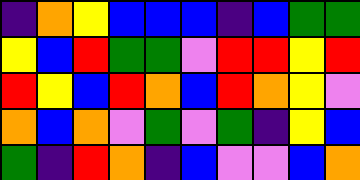[["indigo", "orange", "yellow", "blue", "blue", "blue", "indigo", "blue", "green", "green"], ["yellow", "blue", "red", "green", "green", "violet", "red", "red", "yellow", "red"], ["red", "yellow", "blue", "red", "orange", "blue", "red", "orange", "yellow", "violet"], ["orange", "blue", "orange", "violet", "green", "violet", "green", "indigo", "yellow", "blue"], ["green", "indigo", "red", "orange", "indigo", "blue", "violet", "violet", "blue", "orange"]]